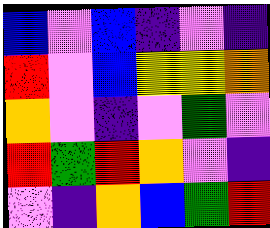[["blue", "violet", "blue", "indigo", "violet", "indigo"], ["red", "violet", "blue", "yellow", "yellow", "orange"], ["orange", "violet", "indigo", "violet", "green", "violet"], ["red", "green", "red", "orange", "violet", "indigo"], ["violet", "indigo", "orange", "blue", "green", "red"]]